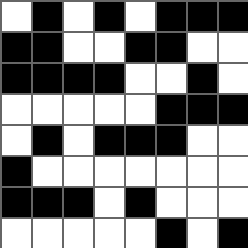[["white", "black", "white", "black", "white", "black", "black", "black"], ["black", "black", "white", "white", "black", "black", "white", "white"], ["black", "black", "black", "black", "white", "white", "black", "white"], ["white", "white", "white", "white", "white", "black", "black", "black"], ["white", "black", "white", "black", "black", "black", "white", "white"], ["black", "white", "white", "white", "white", "white", "white", "white"], ["black", "black", "black", "white", "black", "white", "white", "white"], ["white", "white", "white", "white", "white", "black", "white", "black"]]